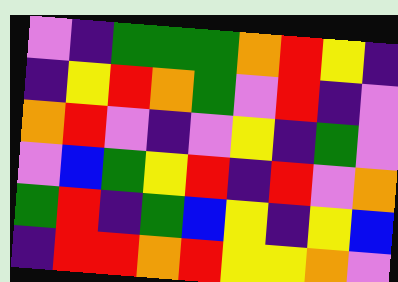[["violet", "indigo", "green", "green", "green", "orange", "red", "yellow", "indigo"], ["indigo", "yellow", "red", "orange", "green", "violet", "red", "indigo", "violet"], ["orange", "red", "violet", "indigo", "violet", "yellow", "indigo", "green", "violet"], ["violet", "blue", "green", "yellow", "red", "indigo", "red", "violet", "orange"], ["green", "red", "indigo", "green", "blue", "yellow", "indigo", "yellow", "blue"], ["indigo", "red", "red", "orange", "red", "yellow", "yellow", "orange", "violet"]]